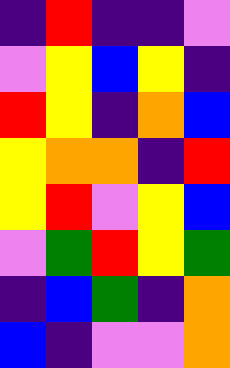[["indigo", "red", "indigo", "indigo", "violet"], ["violet", "yellow", "blue", "yellow", "indigo"], ["red", "yellow", "indigo", "orange", "blue"], ["yellow", "orange", "orange", "indigo", "red"], ["yellow", "red", "violet", "yellow", "blue"], ["violet", "green", "red", "yellow", "green"], ["indigo", "blue", "green", "indigo", "orange"], ["blue", "indigo", "violet", "violet", "orange"]]